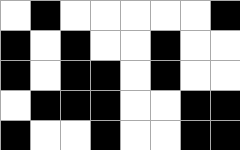[["white", "black", "white", "white", "white", "white", "white", "black"], ["black", "white", "black", "white", "white", "black", "white", "white"], ["black", "white", "black", "black", "white", "black", "white", "white"], ["white", "black", "black", "black", "white", "white", "black", "black"], ["black", "white", "white", "black", "white", "white", "black", "black"]]